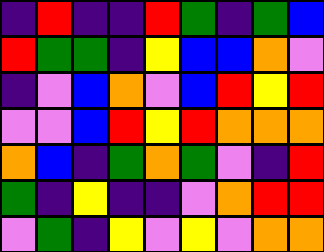[["indigo", "red", "indigo", "indigo", "red", "green", "indigo", "green", "blue"], ["red", "green", "green", "indigo", "yellow", "blue", "blue", "orange", "violet"], ["indigo", "violet", "blue", "orange", "violet", "blue", "red", "yellow", "red"], ["violet", "violet", "blue", "red", "yellow", "red", "orange", "orange", "orange"], ["orange", "blue", "indigo", "green", "orange", "green", "violet", "indigo", "red"], ["green", "indigo", "yellow", "indigo", "indigo", "violet", "orange", "red", "red"], ["violet", "green", "indigo", "yellow", "violet", "yellow", "violet", "orange", "orange"]]